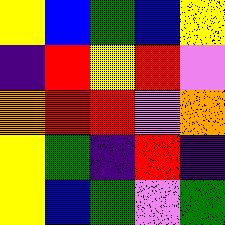[["yellow", "blue", "green", "blue", "yellow"], ["indigo", "red", "yellow", "red", "violet"], ["orange", "red", "red", "violet", "orange"], ["yellow", "green", "indigo", "red", "indigo"], ["yellow", "blue", "green", "violet", "green"]]